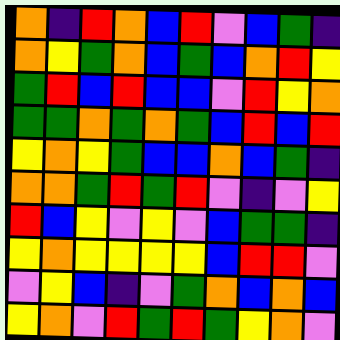[["orange", "indigo", "red", "orange", "blue", "red", "violet", "blue", "green", "indigo"], ["orange", "yellow", "green", "orange", "blue", "green", "blue", "orange", "red", "yellow"], ["green", "red", "blue", "red", "blue", "blue", "violet", "red", "yellow", "orange"], ["green", "green", "orange", "green", "orange", "green", "blue", "red", "blue", "red"], ["yellow", "orange", "yellow", "green", "blue", "blue", "orange", "blue", "green", "indigo"], ["orange", "orange", "green", "red", "green", "red", "violet", "indigo", "violet", "yellow"], ["red", "blue", "yellow", "violet", "yellow", "violet", "blue", "green", "green", "indigo"], ["yellow", "orange", "yellow", "yellow", "yellow", "yellow", "blue", "red", "red", "violet"], ["violet", "yellow", "blue", "indigo", "violet", "green", "orange", "blue", "orange", "blue"], ["yellow", "orange", "violet", "red", "green", "red", "green", "yellow", "orange", "violet"]]